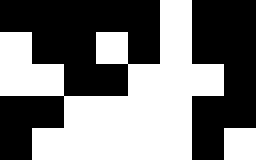[["black", "black", "black", "black", "black", "white", "black", "black"], ["white", "black", "black", "white", "black", "white", "black", "black"], ["white", "white", "black", "black", "white", "white", "white", "black"], ["black", "black", "white", "white", "white", "white", "black", "black"], ["black", "white", "white", "white", "white", "white", "black", "white"]]